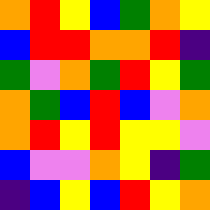[["orange", "red", "yellow", "blue", "green", "orange", "yellow"], ["blue", "red", "red", "orange", "orange", "red", "indigo"], ["green", "violet", "orange", "green", "red", "yellow", "green"], ["orange", "green", "blue", "red", "blue", "violet", "orange"], ["orange", "red", "yellow", "red", "yellow", "yellow", "violet"], ["blue", "violet", "violet", "orange", "yellow", "indigo", "green"], ["indigo", "blue", "yellow", "blue", "red", "yellow", "orange"]]